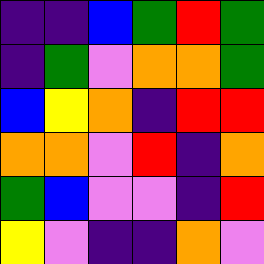[["indigo", "indigo", "blue", "green", "red", "green"], ["indigo", "green", "violet", "orange", "orange", "green"], ["blue", "yellow", "orange", "indigo", "red", "red"], ["orange", "orange", "violet", "red", "indigo", "orange"], ["green", "blue", "violet", "violet", "indigo", "red"], ["yellow", "violet", "indigo", "indigo", "orange", "violet"]]